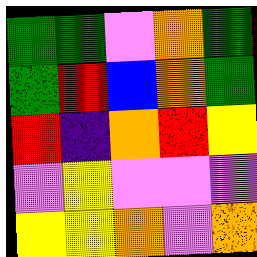[["green", "green", "violet", "orange", "green"], ["green", "red", "blue", "orange", "green"], ["red", "indigo", "orange", "red", "yellow"], ["violet", "yellow", "violet", "violet", "violet"], ["yellow", "yellow", "orange", "violet", "orange"]]